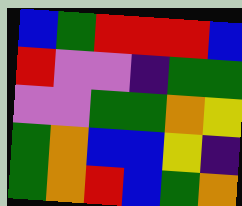[["blue", "green", "red", "red", "red", "blue"], ["red", "violet", "violet", "indigo", "green", "green"], ["violet", "violet", "green", "green", "orange", "yellow"], ["green", "orange", "blue", "blue", "yellow", "indigo"], ["green", "orange", "red", "blue", "green", "orange"]]